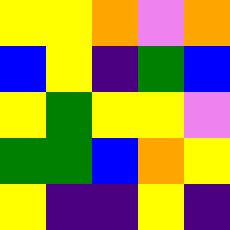[["yellow", "yellow", "orange", "violet", "orange"], ["blue", "yellow", "indigo", "green", "blue"], ["yellow", "green", "yellow", "yellow", "violet"], ["green", "green", "blue", "orange", "yellow"], ["yellow", "indigo", "indigo", "yellow", "indigo"]]